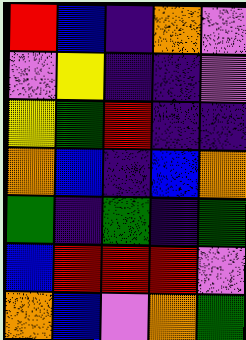[["red", "blue", "indigo", "orange", "violet"], ["violet", "yellow", "indigo", "indigo", "violet"], ["yellow", "green", "red", "indigo", "indigo"], ["orange", "blue", "indigo", "blue", "orange"], ["green", "indigo", "green", "indigo", "green"], ["blue", "red", "red", "red", "violet"], ["orange", "blue", "violet", "orange", "green"]]